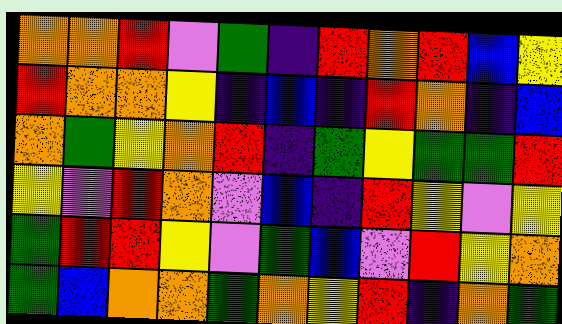[["orange", "orange", "red", "violet", "green", "indigo", "red", "orange", "red", "blue", "yellow"], ["red", "orange", "orange", "yellow", "indigo", "blue", "indigo", "red", "orange", "indigo", "blue"], ["orange", "green", "yellow", "orange", "red", "indigo", "green", "yellow", "green", "green", "red"], ["yellow", "violet", "red", "orange", "violet", "blue", "indigo", "red", "yellow", "violet", "yellow"], ["green", "red", "red", "yellow", "violet", "green", "blue", "violet", "red", "yellow", "orange"], ["green", "blue", "orange", "orange", "green", "orange", "yellow", "red", "indigo", "orange", "green"]]